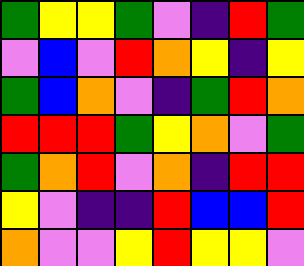[["green", "yellow", "yellow", "green", "violet", "indigo", "red", "green"], ["violet", "blue", "violet", "red", "orange", "yellow", "indigo", "yellow"], ["green", "blue", "orange", "violet", "indigo", "green", "red", "orange"], ["red", "red", "red", "green", "yellow", "orange", "violet", "green"], ["green", "orange", "red", "violet", "orange", "indigo", "red", "red"], ["yellow", "violet", "indigo", "indigo", "red", "blue", "blue", "red"], ["orange", "violet", "violet", "yellow", "red", "yellow", "yellow", "violet"]]